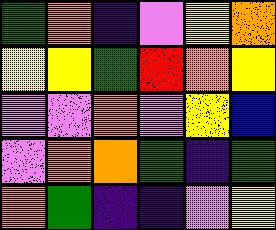[["green", "orange", "indigo", "violet", "yellow", "orange"], ["yellow", "yellow", "green", "red", "orange", "yellow"], ["violet", "violet", "orange", "violet", "yellow", "blue"], ["violet", "orange", "orange", "green", "indigo", "green"], ["orange", "green", "indigo", "indigo", "violet", "yellow"]]